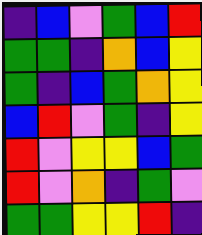[["indigo", "blue", "violet", "green", "blue", "red"], ["green", "green", "indigo", "orange", "blue", "yellow"], ["green", "indigo", "blue", "green", "orange", "yellow"], ["blue", "red", "violet", "green", "indigo", "yellow"], ["red", "violet", "yellow", "yellow", "blue", "green"], ["red", "violet", "orange", "indigo", "green", "violet"], ["green", "green", "yellow", "yellow", "red", "indigo"]]